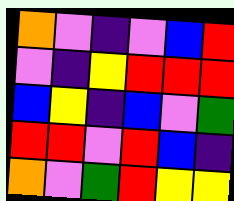[["orange", "violet", "indigo", "violet", "blue", "red"], ["violet", "indigo", "yellow", "red", "red", "red"], ["blue", "yellow", "indigo", "blue", "violet", "green"], ["red", "red", "violet", "red", "blue", "indigo"], ["orange", "violet", "green", "red", "yellow", "yellow"]]